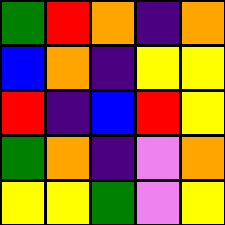[["green", "red", "orange", "indigo", "orange"], ["blue", "orange", "indigo", "yellow", "yellow"], ["red", "indigo", "blue", "red", "yellow"], ["green", "orange", "indigo", "violet", "orange"], ["yellow", "yellow", "green", "violet", "yellow"]]